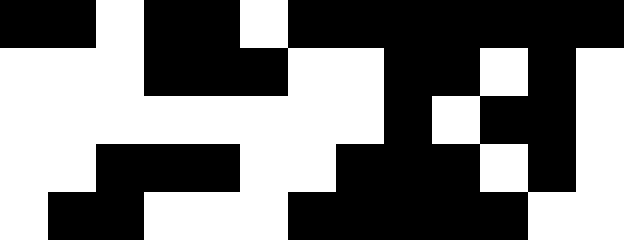[["black", "black", "white", "black", "black", "white", "black", "black", "black", "black", "black", "black", "black"], ["white", "white", "white", "black", "black", "black", "white", "white", "black", "black", "white", "black", "white"], ["white", "white", "white", "white", "white", "white", "white", "white", "black", "white", "black", "black", "white"], ["white", "white", "black", "black", "black", "white", "white", "black", "black", "black", "white", "black", "white"], ["white", "black", "black", "white", "white", "white", "black", "black", "black", "black", "black", "white", "white"]]